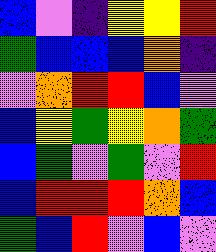[["blue", "violet", "indigo", "yellow", "yellow", "red"], ["green", "blue", "blue", "blue", "orange", "indigo"], ["violet", "orange", "red", "red", "blue", "violet"], ["blue", "yellow", "green", "yellow", "orange", "green"], ["blue", "green", "violet", "green", "violet", "red"], ["blue", "red", "red", "red", "orange", "blue"], ["green", "blue", "red", "violet", "blue", "violet"]]